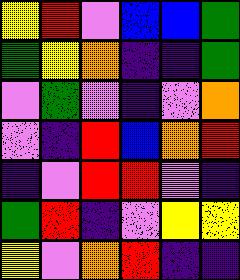[["yellow", "red", "violet", "blue", "blue", "green"], ["green", "yellow", "orange", "indigo", "indigo", "green"], ["violet", "green", "violet", "indigo", "violet", "orange"], ["violet", "indigo", "red", "blue", "orange", "red"], ["indigo", "violet", "red", "red", "violet", "indigo"], ["green", "red", "indigo", "violet", "yellow", "yellow"], ["yellow", "violet", "orange", "red", "indigo", "indigo"]]